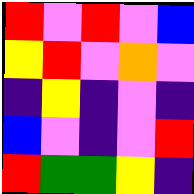[["red", "violet", "red", "violet", "blue"], ["yellow", "red", "violet", "orange", "violet"], ["indigo", "yellow", "indigo", "violet", "indigo"], ["blue", "violet", "indigo", "violet", "red"], ["red", "green", "green", "yellow", "indigo"]]